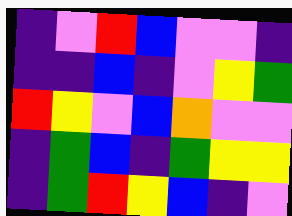[["indigo", "violet", "red", "blue", "violet", "violet", "indigo"], ["indigo", "indigo", "blue", "indigo", "violet", "yellow", "green"], ["red", "yellow", "violet", "blue", "orange", "violet", "violet"], ["indigo", "green", "blue", "indigo", "green", "yellow", "yellow"], ["indigo", "green", "red", "yellow", "blue", "indigo", "violet"]]